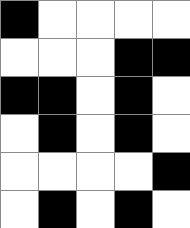[["black", "white", "white", "white", "white"], ["white", "white", "white", "black", "black"], ["black", "black", "white", "black", "white"], ["white", "black", "white", "black", "white"], ["white", "white", "white", "white", "black"], ["white", "black", "white", "black", "white"]]